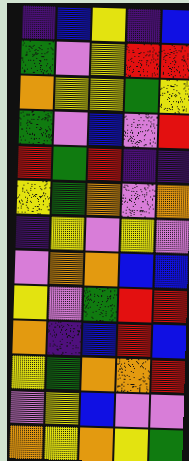[["indigo", "blue", "yellow", "indigo", "blue"], ["green", "violet", "yellow", "red", "red"], ["orange", "yellow", "yellow", "green", "yellow"], ["green", "violet", "blue", "violet", "red"], ["red", "green", "red", "indigo", "indigo"], ["yellow", "green", "orange", "violet", "orange"], ["indigo", "yellow", "violet", "yellow", "violet"], ["violet", "orange", "orange", "blue", "blue"], ["yellow", "violet", "green", "red", "red"], ["orange", "indigo", "blue", "red", "blue"], ["yellow", "green", "orange", "orange", "red"], ["violet", "yellow", "blue", "violet", "violet"], ["orange", "yellow", "orange", "yellow", "green"]]